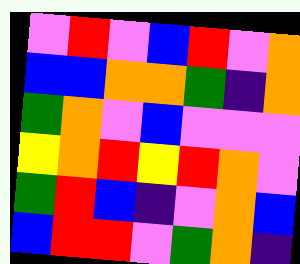[["violet", "red", "violet", "blue", "red", "violet", "orange"], ["blue", "blue", "orange", "orange", "green", "indigo", "orange"], ["green", "orange", "violet", "blue", "violet", "violet", "violet"], ["yellow", "orange", "red", "yellow", "red", "orange", "violet"], ["green", "red", "blue", "indigo", "violet", "orange", "blue"], ["blue", "red", "red", "violet", "green", "orange", "indigo"]]